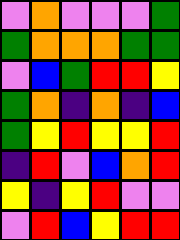[["violet", "orange", "violet", "violet", "violet", "green"], ["green", "orange", "orange", "orange", "green", "green"], ["violet", "blue", "green", "red", "red", "yellow"], ["green", "orange", "indigo", "orange", "indigo", "blue"], ["green", "yellow", "red", "yellow", "yellow", "red"], ["indigo", "red", "violet", "blue", "orange", "red"], ["yellow", "indigo", "yellow", "red", "violet", "violet"], ["violet", "red", "blue", "yellow", "red", "red"]]